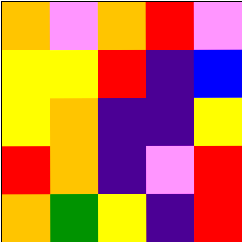[["orange", "violet", "orange", "red", "violet"], ["yellow", "yellow", "red", "indigo", "blue"], ["yellow", "orange", "indigo", "indigo", "yellow"], ["red", "orange", "indigo", "violet", "red"], ["orange", "green", "yellow", "indigo", "red"]]